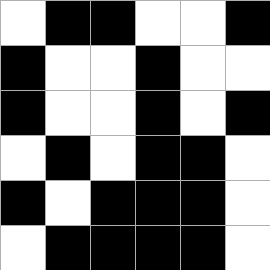[["white", "black", "black", "white", "white", "black"], ["black", "white", "white", "black", "white", "white"], ["black", "white", "white", "black", "white", "black"], ["white", "black", "white", "black", "black", "white"], ["black", "white", "black", "black", "black", "white"], ["white", "black", "black", "black", "black", "white"]]